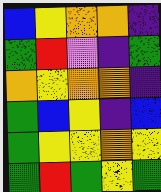[["blue", "yellow", "orange", "orange", "indigo"], ["green", "red", "violet", "indigo", "green"], ["orange", "yellow", "orange", "orange", "indigo"], ["green", "blue", "yellow", "indigo", "blue"], ["green", "yellow", "yellow", "orange", "yellow"], ["green", "red", "green", "yellow", "green"]]